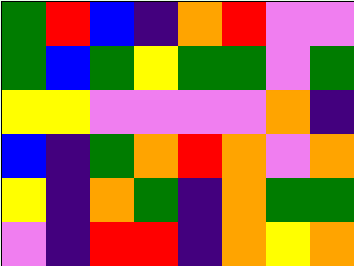[["green", "red", "blue", "indigo", "orange", "red", "violet", "violet"], ["green", "blue", "green", "yellow", "green", "green", "violet", "green"], ["yellow", "yellow", "violet", "violet", "violet", "violet", "orange", "indigo"], ["blue", "indigo", "green", "orange", "red", "orange", "violet", "orange"], ["yellow", "indigo", "orange", "green", "indigo", "orange", "green", "green"], ["violet", "indigo", "red", "red", "indigo", "orange", "yellow", "orange"]]